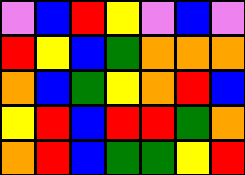[["violet", "blue", "red", "yellow", "violet", "blue", "violet"], ["red", "yellow", "blue", "green", "orange", "orange", "orange"], ["orange", "blue", "green", "yellow", "orange", "red", "blue"], ["yellow", "red", "blue", "red", "red", "green", "orange"], ["orange", "red", "blue", "green", "green", "yellow", "red"]]